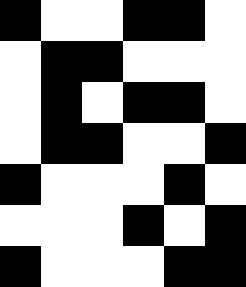[["black", "white", "white", "black", "black", "white"], ["white", "black", "black", "white", "white", "white"], ["white", "black", "white", "black", "black", "white"], ["white", "black", "black", "white", "white", "black"], ["black", "white", "white", "white", "black", "white"], ["white", "white", "white", "black", "white", "black"], ["black", "white", "white", "white", "black", "black"]]